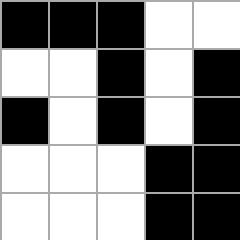[["black", "black", "black", "white", "white"], ["white", "white", "black", "white", "black"], ["black", "white", "black", "white", "black"], ["white", "white", "white", "black", "black"], ["white", "white", "white", "black", "black"]]